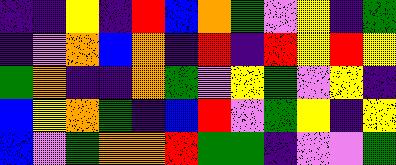[["indigo", "indigo", "yellow", "indigo", "red", "blue", "orange", "green", "violet", "yellow", "indigo", "green"], ["indigo", "violet", "orange", "blue", "orange", "indigo", "red", "indigo", "red", "yellow", "red", "yellow"], ["green", "orange", "indigo", "indigo", "orange", "green", "violet", "yellow", "green", "violet", "yellow", "indigo"], ["blue", "yellow", "orange", "green", "indigo", "blue", "red", "violet", "green", "yellow", "indigo", "yellow"], ["blue", "violet", "green", "orange", "orange", "red", "green", "green", "indigo", "violet", "violet", "green"]]